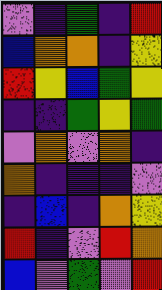[["violet", "indigo", "green", "indigo", "red"], ["blue", "orange", "orange", "indigo", "yellow"], ["red", "yellow", "blue", "green", "yellow"], ["indigo", "indigo", "green", "yellow", "green"], ["violet", "orange", "violet", "orange", "indigo"], ["orange", "indigo", "indigo", "indigo", "violet"], ["indigo", "blue", "indigo", "orange", "yellow"], ["red", "indigo", "violet", "red", "orange"], ["blue", "violet", "green", "violet", "red"]]